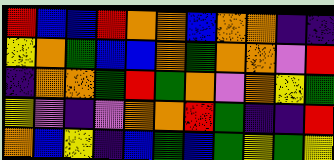[["red", "blue", "blue", "red", "orange", "orange", "blue", "orange", "orange", "indigo", "indigo"], ["yellow", "orange", "green", "blue", "blue", "orange", "green", "orange", "orange", "violet", "red"], ["indigo", "orange", "orange", "green", "red", "green", "orange", "violet", "orange", "yellow", "green"], ["yellow", "violet", "indigo", "violet", "orange", "orange", "red", "green", "indigo", "indigo", "red"], ["orange", "blue", "yellow", "indigo", "blue", "green", "blue", "green", "yellow", "green", "yellow"]]